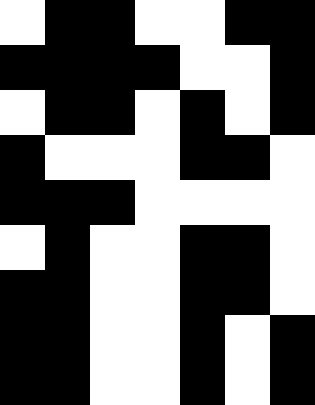[["white", "black", "black", "white", "white", "black", "black"], ["black", "black", "black", "black", "white", "white", "black"], ["white", "black", "black", "white", "black", "white", "black"], ["black", "white", "white", "white", "black", "black", "white"], ["black", "black", "black", "white", "white", "white", "white"], ["white", "black", "white", "white", "black", "black", "white"], ["black", "black", "white", "white", "black", "black", "white"], ["black", "black", "white", "white", "black", "white", "black"], ["black", "black", "white", "white", "black", "white", "black"]]